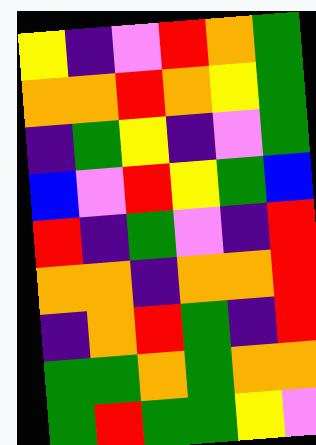[["yellow", "indigo", "violet", "red", "orange", "green"], ["orange", "orange", "red", "orange", "yellow", "green"], ["indigo", "green", "yellow", "indigo", "violet", "green"], ["blue", "violet", "red", "yellow", "green", "blue"], ["red", "indigo", "green", "violet", "indigo", "red"], ["orange", "orange", "indigo", "orange", "orange", "red"], ["indigo", "orange", "red", "green", "indigo", "red"], ["green", "green", "orange", "green", "orange", "orange"], ["green", "red", "green", "green", "yellow", "violet"]]